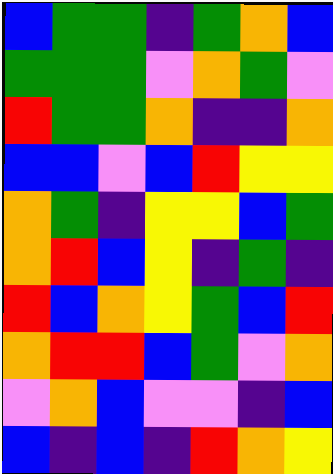[["blue", "green", "green", "indigo", "green", "orange", "blue"], ["green", "green", "green", "violet", "orange", "green", "violet"], ["red", "green", "green", "orange", "indigo", "indigo", "orange"], ["blue", "blue", "violet", "blue", "red", "yellow", "yellow"], ["orange", "green", "indigo", "yellow", "yellow", "blue", "green"], ["orange", "red", "blue", "yellow", "indigo", "green", "indigo"], ["red", "blue", "orange", "yellow", "green", "blue", "red"], ["orange", "red", "red", "blue", "green", "violet", "orange"], ["violet", "orange", "blue", "violet", "violet", "indigo", "blue"], ["blue", "indigo", "blue", "indigo", "red", "orange", "yellow"]]